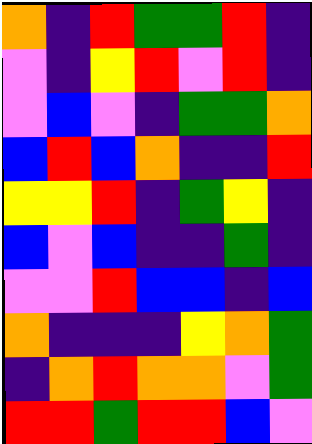[["orange", "indigo", "red", "green", "green", "red", "indigo"], ["violet", "indigo", "yellow", "red", "violet", "red", "indigo"], ["violet", "blue", "violet", "indigo", "green", "green", "orange"], ["blue", "red", "blue", "orange", "indigo", "indigo", "red"], ["yellow", "yellow", "red", "indigo", "green", "yellow", "indigo"], ["blue", "violet", "blue", "indigo", "indigo", "green", "indigo"], ["violet", "violet", "red", "blue", "blue", "indigo", "blue"], ["orange", "indigo", "indigo", "indigo", "yellow", "orange", "green"], ["indigo", "orange", "red", "orange", "orange", "violet", "green"], ["red", "red", "green", "red", "red", "blue", "violet"]]